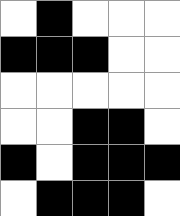[["white", "black", "white", "white", "white"], ["black", "black", "black", "white", "white"], ["white", "white", "white", "white", "white"], ["white", "white", "black", "black", "white"], ["black", "white", "black", "black", "black"], ["white", "black", "black", "black", "white"]]